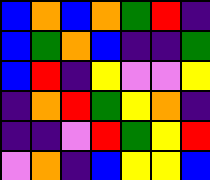[["blue", "orange", "blue", "orange", "green", "red", "indigo"], ["blue", "green", "orange", "blue", "indigo", "indigo", "green"], ["blue", "red", "indigo", "yellow", "violet", "violet", "yellow"], ["indigo", "orange", "red", "green", "yellow", "orange", "indigo"], ["indigo", "indigo", "violet", "red", "green", "yellow", "red"], ["violet", "orange", "indigo", "blue", "yellow", "yellow", "blue"]]